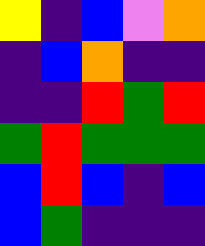[["yellow", "indigo", "blue", "violet", "orange"], ["indigo", "blue", "orange", "indigo", "indigo"], ["indigo", "indigo", "red", "green", "red"], ["green", "red", "green", "green", "green"], ["blue", "red", "blue", "indigo", "blue"], ["blue", "green", "indigo", "indigo", "indigo"]]